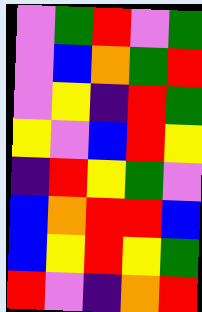[["violet", "green", "red", "violet", "green"], ["violet", "blue", "orange", "green", "red"], ["violet", "yellow", "indigo", "red", "green"], ["yellow", "violet", "blue", "red", "yellow"], ["indigo", "red", "yellow", "green", "violet"], ["blue", "orange", "red", "red", "blue"], ["blue", "yellow", "red", "yellow", "green"], ["red", "violet", "indigo", "orange", "red"]]